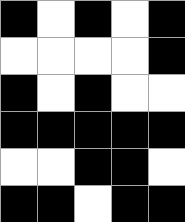[["black", "white", "black", "white", "black"], ["white", "white", "white", "white", "black"], ["black", "white", "black", "white", "white"], ["black", "black", "black", "black", "black"], ["white", "white", "black", "black", "white"], ["black", "black", "white", "black", "black"]]